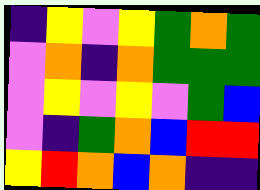[["indigo", "yellow", "violet", "yellow", "green", "orange", "green"], ["violet", "orange", "indigo", "orange", "green", "green", "green"], ["violet", "yellow", "violet", "yellow", "violet", "green", "blue"], ["violet", "indigo", "green", "orange", "blue", "red", "red"], ["yellow", "red", "orange", "blue", "orange", "indigo", "indigo"]]